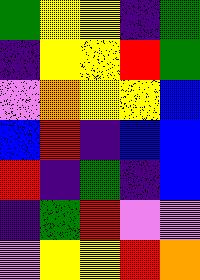[["green", "yellow", "yellow", "indigo", "green"], ["indigo", "yellow", "yellow", "red", "green"], ["violet", "orange", "yellow", "yellow", "blue"], ["blue", "red", "indigo", "blue", "blue"], ["red", "indigo", "green", "indigo", "blue"], ["indigo", "green", "red", "violet", "violet"], ["violet", "yellow", "yellow", "red", "orange"]]